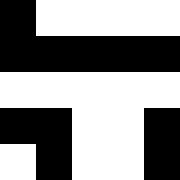[["black", "white", "white", "white", "white"], ["black", "black", "black", "black", "black"], ["white", "white", "white", "white", "white"], ["black", "black", "white", "white", "black"], ["white", "black", "white", "white", "black"]]